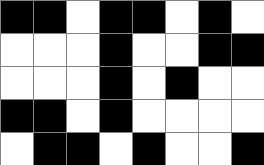[["black", "black", "white", "black", "black", "white", "black", "white"], ["white", "white", "white", "black", "white", "white", "black", "black"], ["white", "white", "white", "black", "white", "black", "white", "white"], ["black", "black", "white", "black", "white", "white", "white", "white"], ["white", "black", "black", "white", "black", "white", "white", "black"]]